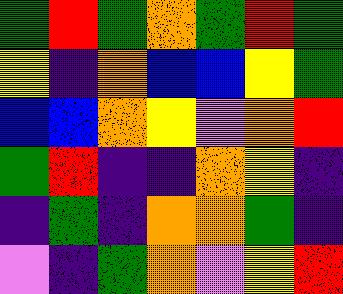[["green", "red", "green", "orange", "green", "red", "green"], ["yellow", "indigo", "orange", "blue", "blue", "yellow", "green"], ["blue", "blue", "orange", "yellow", "violet", "orange", "red"], ["green", "red", "indigo", "indigo", "orange", "yellow", "indigo"], ["indigo", "green", "indigo", "orange", "orange", "green", "indigo"], ["violet", "indigo", "green", "orange", "violet", "yellow", "red"]]